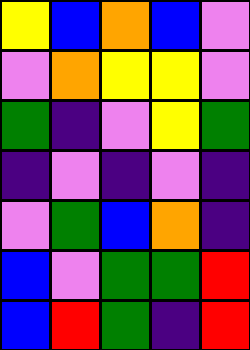[["yellow", "blue", "orange", "blue", "violet"], ["violet", "orange", "yellow", "yellow", "violet"], ["green", "indigo", "violet", "yellow", "green"], ["indigo", "violet", "indigo", "violet", "indigo"], ["violet", "green", "blue", "orange", "indigo"], ["blue", "violet", "green", "green", "red"], ["blue", "red", "green", "indigo", "red"]]